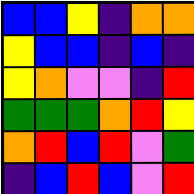[["blue", "blue", "yellow", "indigo", "orange", "orange"], ["yellow", "blue", "blue", "indigo", "blue", "indigo"], ["yellow", "orange", "violet", "violet", "indigo", "red"], ["green", "green", "green", "orange", "red", "yellow"], ["orange", "red", "blue", "red", "violet", "green"], ["indigo", "blue", "red", "blue", "violet", "red"]]